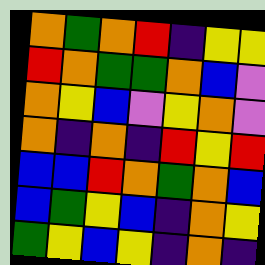[["orange", "green", "orange", "red", "indigo", "yellow", "yellow"], ["red", "orange", "green", "green", "orange", "blue", "violet"], ["orange", "yellow", "blue", "violet", "yellow", "orange", "violet"], ["orange", "indigo", "orange", "indigo", "red", "yellow", "red"], ["blue", "blue", "red", "orange", "green", "orange", "blue"], ["blue", "green", "yellow", "blue", "indigo", "orange", "yellow"], ["green", "yellow", "blue", "yellow", "indigo", "orange", "indigo"]]